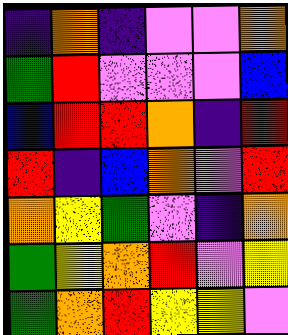[["indigo", "orange", "indigo", "violet", "violet", "orange"], ["green", "red", "violet", "violet", "violet", "blue"], ["blue", "red", "red", "orange", "indigo", "red"], ["red", "indigo", "blue", "orange", "violet", "red"], ["orange", "yellow", "green", "violet", "indigo", "orange"], ["green", "yellow", "orange", "red", "violet", "yellow"], ["green", "orange", "red", "yellow", "yellow", "violet"]]